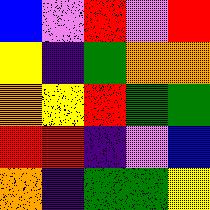[["blue", "violet", "red", "violet", "red"], ["yellow", "indigo", "green", "orange", "orange"], ["orange", "yellow", "red", "green", "green"], ["red", "red", "indigo", "violet", "blue"], ["orange", "indigo", "green", "green", "yellow"]]